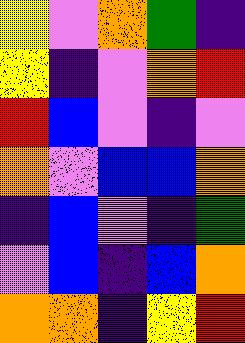[["yellow", "violet", "orange", "green", "indigo"], ["yellow", "indigo", "violet", "orange", "red"], ["red", "blue", "violet", "indigo", "violet"], ["orange", "violet", "blue", "blue", "orange"], ["indigo", "blue", "violet", "indigo", "green"], ["violet", "blue", "indigo", "blue", "orange"], ["orange", "orange", "indigo", "yellow", "red"]]